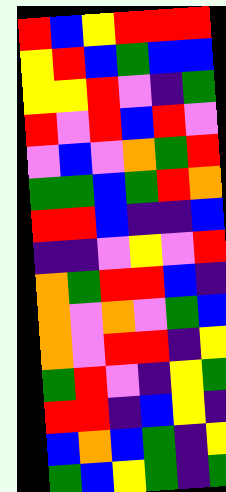[["red", "blue", "yellow", "red", "red", "red"], ["yellow", "red", "blue", "green", "blue", "blue"], ["yellow", "yellow", "red", "violet", "indigo", "green"], ["red", "violet", "red", "blue", "red", "violet"], ["violet", "blue", "violet", "orange", "green", "red"], ["green", "green", "blue", "green", "red", "orange"], ["red", "red", "blue", "indigo", "indigo", "blue"], ["indigo", "indigo", "violet", "yellow", "violet", "red"], ["orange", "green", "red", "red", "blue", "indigo"], ["orange", "violet", "orange", "violet", "green", "blue"], ["orange", "violet", "red", "red", "indigo", "yellow"], ["green", "red", "violet", "indigo", "yellow", "green"], ["red", "red", "indigo", "blue", "yellow", "indigo"], ["blue", "orange", "blue", "green", "indigo", "yellow"], ["green", "blue", "yellow", "green", "indigo", "green"]]